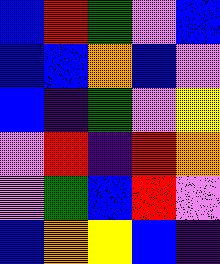[["blue", "red", "green", "violet", "blue"], ["blue", "blue", "orange", "blue", "violet"], ["blue", "indigo", "green", "violet", "yellow"], ["violet", "red", "indigo", "red", "orange"], ["violet", "green", "blue", "red", "violet"], ["blue", "orange", "yellow", "blue", "indigo"]]